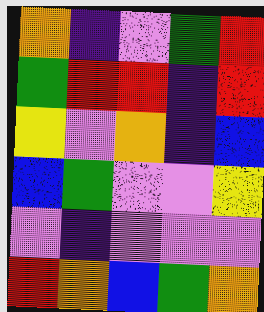[["orange", "indigo", "violet", "green", "red"], ["green", "red", "red", "indigo", "red"], ["yellow", "violet", "orange", "indigo", "blue"], ["blue", "green", "violet", "violet", "yellow"], ["violet", "indigo", "violet", "violet", "violet"], ["red", "orange", "blue", "green", "orange"]]